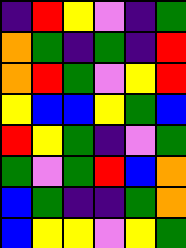[["indigo", "red", "yellow", "violet", "indigo", "green"], ["orange", "green", "indigo", "green", "indigo", "red"], ["orange", "red", "green", "violet", "yellow", "red"], ["yellow", "blue", "blue", "yellow", "green", "blue"], ["red", "yellow", "green", "indigo", "violet", "green"], ["green", "violet", "green", "red", "blue", "orange"], ["blue", "green", "indigo", "indigo", "green", "orange"], ["blue", "yellow", "yellow", "violet", "yellow", "green"]]